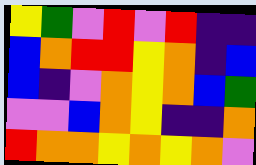[["yellow", "green", "violet", "red", "violet", "red", "indigo", "indigo"], ["blue", "orange", "red", "red", "yellow", "orange", "indigo", "blue"], ["blue", "indigo", "violet", "orange", "yellow", "orange", "blue", "green"], ["violet", "violet", "blue", "orange", "yellow", "indigo", "indigo", "orange"], ["red", "orange", "orange", "yellow", "orange", "yellow", "orange", "violet"]]